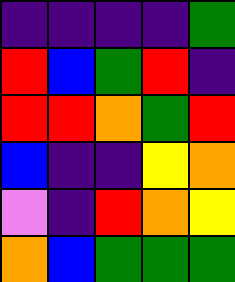[["indigo", "indigo", "indigo", "indigo", "green"], ["red", "blue", "green", "red", "indigo"], ["red", "red", "orange", "green", "red"], ["blue", "indigo", "indigo", "yellow", "orange"], ["violet", "indigo", "red", "orange", "yellow"], ["orange", "blue", "green", "green", "green"]]